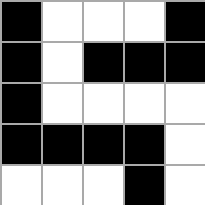[["black", "white", "white", "white", "black"], ["black", "white", "black", "black", "black"], ["black", "white", "white", "white", "white"], ["black", "black", "black", "black", "white"], ["white", "white", "white", "black", "white"]]